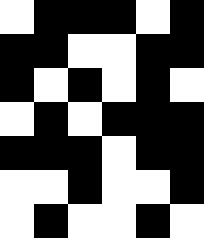[["white", "black", "black", "black", "white", "black"], ["black", "black", "white", "white", "black", "black"], ["black", "white", "black", "white", "black", "white"], ["white", "black", "white", "black", "black", "black"], ["black", "black", "black", "white", "black", "black"], ["white", "white", "black", "white", "white", "black"], ["white", "black", "white", "white", "black", "white"]]